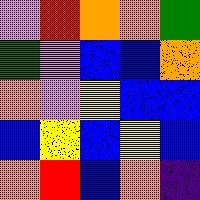[["violet", "red", "orange", "orange", "green"], ["green", "violet", "blue", "blue", "orange"], ["orange", "violet", "yellow", "blue", "blue"], ["blue", "yellow", "blue", "yellow", "blue"], ["orange", "red", "blue", "orange", "indigo"]]